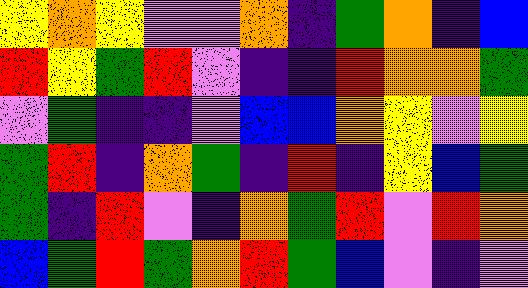[["yellow", "orange", "yellow", "violet", "violet", "orange", "indigo", "green", "orange", "indigo", "blue"], ["red", "yellow", "green", "red", "violet", "indigo", "indigo", "red", "orange", "orange", "green"], ["violet", "green", "indigo", "indigo", "violet", "blue", "blue", "orange", "yellow", "violet", "yellow"], ["green", "red", "indigo", "orange", "green", "indigo", "red", "indigo", "yellow", "blue", "green"], ["green", "indigo", "red", "violet", "indigo", "orange", "green", "red", "violet", "red", "orange"], ["blue", "green", "red", "green", "orange", "red", "green", "blue", "violet", "indigo", "violet"]]